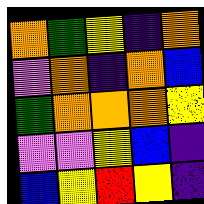[["orange", "green", "yellow", "indigo", "orange"], ["violet", "orange", "indigo", "orange", "blue"], ["green", "orange", "orange", "orange", "yellow"], ["violet", "violet", "yellow", "blue", "indigo"], ["blue", "yellow", "red", "yellow", "indigo"]]